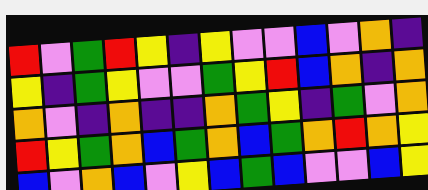[["red", "violet", "green", "red", "yellow", "indigo", "yellow", "violet", "violet", "blue", "violet", "orange", "indigo"], ["yellow", "indigo", "green", "yellow", "violet", "violet", "green", "yellow", "red", "blue", "orange", "indigo", "orange"], ["orange", "violet", "indigo", "orange", "indigo", "indigo", "orange", "green", "yellow", "indigo", "green", "violet", "orange"], ["red", "yellow", "green", "orange", "blue", "green", "orange", "blue", "green", "orange", "red", "orange", "yellow"], ["blue", "violet", "orange", "blue", "violet", "yellow", "blue", "green", "blue", "violet", "violet", "blue", "yellow"]]